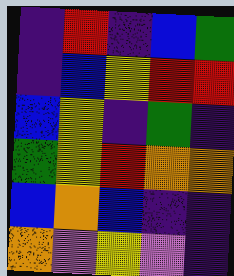[["indigo", "red", "indigo", "blue", "green"], ["indigo", "blue", "yellow", "red", "red"], ["blue", "yellow", "indigo", "green", "indigo"], ["green", "yellow", "red", "orange", "orange"], ["blue", "orange", "blue", "indigo", "indigo"], ["orange", "violet", "yellow", "violet", "indigo"]]